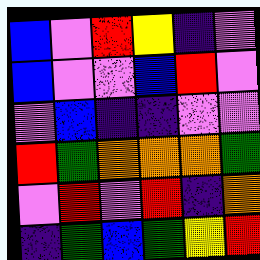[["blue", "violet", "red", "yellow", "indigo", "violet"], ["blue", "violet", "violet", "blue", "red", "violet"], ["violet", "blue", "indigo", "indigo", "violet", "violet"], ["red", "green", "orange", "orange", "orange", "green"], ["violet", "red", "violet", "red", "indigo", "orange"], ["indigo", "green", "blue", "green", "yellow", "red"]]